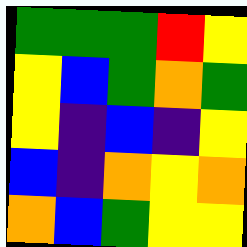[["green", "green", "green", "red", "yellow"], ["yellow", "blue", "green", "orange", "green"], ["yellow", "indigo", "blue", "indigo", "yellow"], ["blue", "indigo", "orange", "yellow", "orange"], ["orange", "blue", "green", "yellow", "yellow"]]